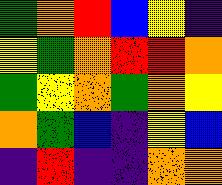[["green", "orange", "red", "blue", "yellow", "indigo"], ["yellow", "green", "orange", "red", "red", "orange"], ["green", "yellow", "orange", "green", "orange", "yellow"], ["orange", "green", "blue", "indigo", "yellow", "blue"], ["indigo", "red", "indigo", "indigo", "orange", "orange"]]